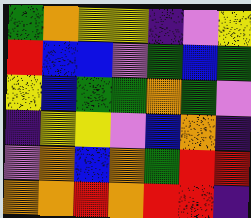[["green", "orange", "yellow", "yellow", "indigo", "violet", "yellow"], ["red", "blue", "blue", "violet", "green", "blue", "green"], ["yellow", "blue", "green", "green", "orange", "green", "violet"], ["indigo", "yellow", "yellow", "violet", "blue", "orange", "indigo"], ["violet", "orange", "blue", "orange", "green", "red", "red"], ["orange", "orange", "red", "orange", "red", "red", "indigo"]]